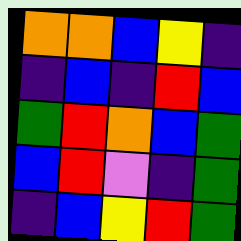[["orange", "orange", "blue", "yellow", "indigo"], ["indigo", "blue", "indigo", "red", "blue"], ["green", "red", "orange", "blue", "green"], ["blue", "red", "violet", "indigo", "green"], ["indigo", "blue", "yellow", "red", "green"]]